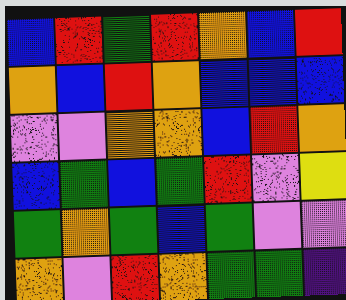[["blue", "red", "green", "red", "orange", "blue", "red"], ["orange", "blue", "red", "orange", "blue", "blue", "blue"], ["violet", "violet", "orange", "orange", "blue", "red", "orange"], ["blue", "green", "blue", "green", "red", "violet", "yellow"], ["green", "orange", "green", "blue", "green", "violet", "violet"], ["orange", "violet", "red", "orange", "green", "green", "indigo"]]